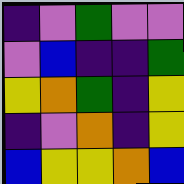[["indigo", "violet", "green", "violet", "violet"], ["violet", "blue", "indigo", "indigo", "green"], ["yellow", "orange", "green", "indigo", "yellow"], ["indigo", "violet", "orange", "indigo", "yellow"], ["blue", "yellow", "yellow", "orange", "blue"]]